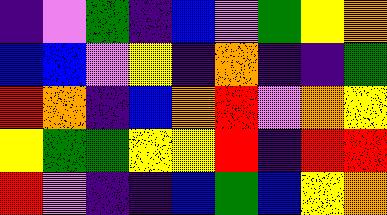[["indigo", "violet", "green", "indigo", "blue", "violet", "green", "yellow", "orange"], ["blue", "blue", "violet", "yellow", "indigo", "orange", "indigo", "indigo", "green"], ["red", "orange", "indigo", "blue", "orange", "red", "violet", "orange", "yellow"], ["yellow", "green", "green", "yellow", "yellow", "red", "indigo", "red", "red"], ["red", "violet", "indigo", "indigo", "blue", "green", "blue", "yellow", "orange"]]